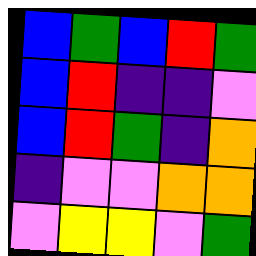[["blue", "green", "blue", "red", "green"], ["blue", "red", "indigo", "indigo", "violet"], ["blue", "red", "green", "indigo", "orange"], ["indigo", "violet", "violet", "orange", "orange"], ["violet", "yellow", "yellow", "violet", "green"]]